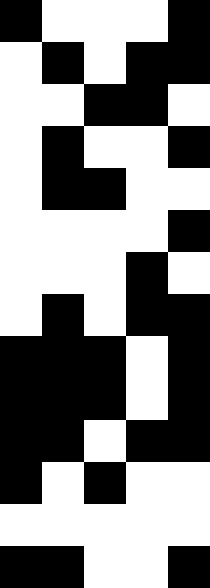[["black", "white", "white", "white", "black"], ["white", "black", "white", "black", "black"], ["white", "white", "black", "black", "white"], ["white", "black", "white", "white", "black"], ["white", "black", "black", "white", "white"], ["white", "white", "white", "white", "black"], ["white", "white", "white", "black", "white"], ["white", "black", "white", "black", "black"], ["black", "black", "black", "white", "black"], ["black", "black", "black", "white", "black"], ["black", "black", "white", "black", "black"], ["black", "white", "black", "white", "white"], ["white", "white", "white", "white", "white"], ["black", "black", "white", "white", "black"]]